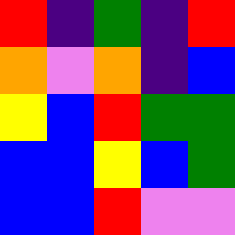[["red", "indigo", "green", "indigo", "red"], ["orange", "violet", "orange", "indigo", "blue"], ["yellow", "blue", "red", "green", "green"], ["blue", "blue", "yellow", "blue", "green"], ["blue", "blue", "red", "violet", "violet"]]